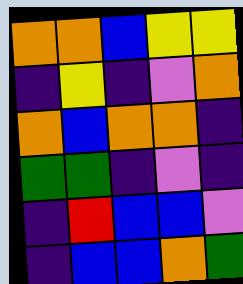[["orange", "orange", "blue", "yellow", "yellow"], ["indigo", "yellow", "indigo", "violet", "orange"], ["orange", "blue", "orange", "orange", "indigo"], ["green", "green", "indigo", "violet", "indigo"], ["indigo", "red", "blue", "blue", "violet"], ["indigo", "blue", "blue", "orange", "green"]]